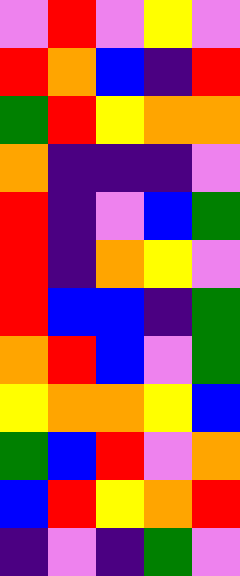[["violet", "red", "violet", "yellow", "violet"], ["red", "orange", "blue", "indigo", "red"], ["green", "red", "yellow", "orange", "orange"], ["orange", "indigo", "indigo", "indigo", "violet"], ["red", "indigo", "violet", "blue", "green"], ["red", "indigo", "orange", "yellow", "violet"], ["red", "blue", "blue", "indigo", "green"], ["orange", "red", "blue", "violet", "green"], ["yellow", "orange", "orange", "yellow", "blue"], ["green", "blue", "red", "violet", "orange"], ["blue", "red", "yellow", "orange", "red"], ["indigo", "violet", "indigo", "green", "violet"]]